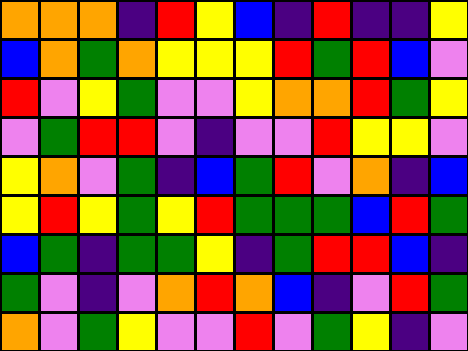[["orange", "orange", "orange", "indigo", "red", "yellow", "blue", "indigo", "red", "indigo", "indigo", "yellow"], ["blue", "orange", "green", "orange", "yellow", "yellow", "yellow", "red", "green", "red", "blue", "violet"], ["red", "violet", "yellow", "green", "violet", "violet", "yellow", "orange", "orange", "red", "green", "yellow"], ["violet", "green", "red", "red", "violet", "indigo", "violet", "violet", "red", "yellow", "yellow", "violet"], ["yellow", "orange", "violet", "green", "indigo", "blue", "green", "red", "violet", "orange", "indigo", "blue"], ["yellow", "red", "yellow", "green", "yellow", "red", "green", "green", "green", "blue", "red", "green"], ["blue", "green", "indigo", "green", "green", "yellow", "indigo", "green", "red", "red", "blue", "indigo"], ["green", "violet", "indigo", "violet", "orange", "red", "orange", "blue", "indigo", "violet", "red", "green"], ["orange", "violet", "green", "yellow", "violet", "violet", "red", "violet", "green", "yellow", "indigo", "violet"]]